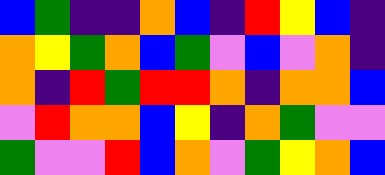[["blue", "green", "indigo", "indigo", "orange", "blue", "indigo", "red", "yellow", "blue", "indigo"], ["orange", "yellow", "green", "orange", "blue", "green", "violet", "blue", "violet", "orange", "indigo"], ["orange", "indigo", "red", "green", "red", "red", "orange", "indigo", "orange", "orange", "blue"], ["violet", "red", "orange", "orange", "blue", "yellow", "indigo", "orange", "green", "violet", "violet"], ["green", "violet", "violet", "red", "blue", "orange", "violet", "green", "yellow", "orange", "blue"]]